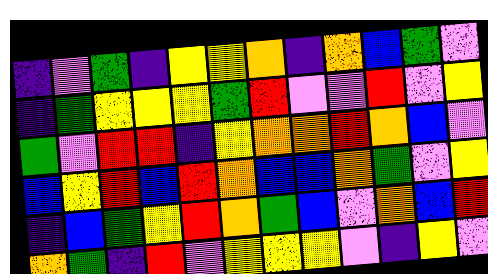[["indigo", "violet", "green", "indigo", "yellow", "yellow", "orange", "indigo", "orange", "blue", "green", "violet"], ["indigo", "green", "yellow", "yellow", "yellow", "green", "red", "violet", "violet", "red", "violet", "yellow"], ["green", "violet", "red", "red", "indigo", "yellow", "orange", "orange", "red", "orange", "blue", "violet"], ["blue", "yellow", "red", "blue", "red", "orange", "blue", "blue", "orange", "green", "violet", "yellow"], ["indigo", "blue", "green", "yellow", "red", "orange", "green", "blue", "violet", "orange", "blue", "red"], ["orange", "green", "indigo", "red", "violet", "yellow", "yellow", "yellow", "violet", "indigo", "yellow", "violet"]]